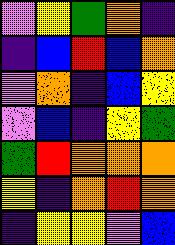[["violet", "yellow", "green", "orange", "indigo"], ["indigo", "blue", "red", "blue", "orange"], ["violet", "orange", "indigo", "blue", "yellow"], ["violet", "blue", "indigo", "yellow", "green"], ["green", "red", "orange", "orange", "orange"], ["yellow", "indigo", "orange", "red", "orange"], ["indigo", "yellow", "yellow", "violet", "blue"]]